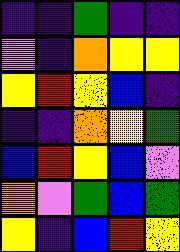[["indigo", "indigo", "green", "indigo", "indigo"], ["violet", "indigo", "orange", "yellow", "yellow"], ["yellow", "red", "yellow", "blue", "indigo"], ["indigo", "indigo", "orange", "yellow", "green"], ["blue", "red", "yellow", "blue", "violet"], ["orange", "violet", "green", "blue", "green"], ["yellow", "indigo", "blue", "red", "yellow"]]